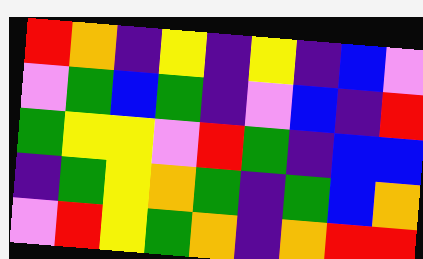[["red", "orange", "indigo", "yellow", "indigo", "yellow", "indigo", "blue", "violet"], ["violet", "green", "blue", "green", "indigo", "violet", "blue", "indigo", "red"], ["green", "yellow", "yellow", "violet", "red", "green", "indigo", "blue", "blue"], ["indigo", "green", "yellow", "orange", "green", "indigo", "green", "blue", "orange"], ["violet", "red", "yellow", "green", "orange", "indigo", "orange", "red", "red"]]